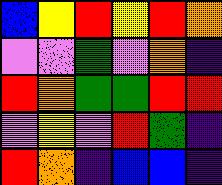[["blue", "yellow", "red", "yellow", "red", "orange"], ["violet", "violet", "green", "violet", "orange", "indigo"], ["red", "orange", "green", "green", "red", "red"], ["violet", "yellow", "violet", "red", "green", "indigo"], ["red", "orange", "indigo", "blue", "blue", "indigo"]]